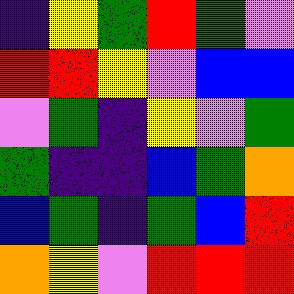[["indigo", "yellow", "green", "red", "green", "violet"], ["red", "red", "yellow", "violet", "blue", "blue"], ["violet", "green", "indigo", "yellow", "violet", "green"], ["green", "indigo", "indigo", "blue", "green", "orange"], ["blue", "green", "indigo", "green", "blue", "red"], ["orange", "yellow", "violet", "red", "red", "red"]]